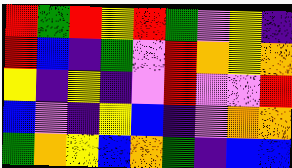[["red", "green", "red", "yellow", "red", "green", "violet", "yellow", "indigo"], ["red", "blue", "indigo", "green", "violet", "red", "orange", "yellow", "orange"], ["yellow", "indigo", "yellow", "indigo", "violet", "red", "violet", "violet", "red"], ["blue", "violet", "indigo", "yellow", "blue", "indigo", "violet", "orange", "orange"], ["green", "orange", "yellow", "blue", "orange", "green", "indigo", "blue", "blue"]]